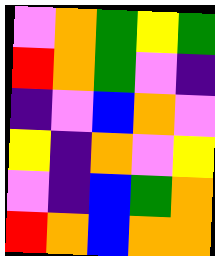[["violet", "orange", "green", "yellow", "green"], ["red", "orange", "green", "violet", "indigo"], ["indigo", "violet", "blue", "orange", "violet"], ["yellow", "indigo", "orange", "violet", "yellow"], ["violet", "indigo", "blue", "green", "orange"], ["red", "orange", "blue", "orange", "orange"]]